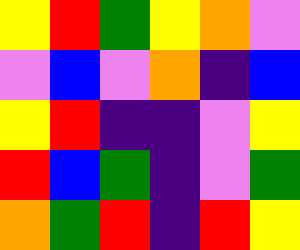[["yellow", "red", "green", "yellow", "orange", "violet"], ["violet", "blue", "violet", "orange", "indigo", "blue"], ["yellow", "red", "indigo", "indigo", "violet", "yellow"], ["red", "blue", "green", "indigo", "violet", "green"], ["orange", "green", "red", "indigo", "red", "yellow"]]